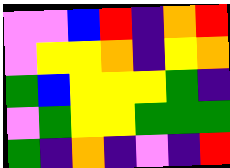[["violet", "violet", "blue", "red", "indigo", "orange", "red"], ["violet", "yellow", "yellow", "orange", "indigo", "yellow", "orange"], ["green", "blue", "yellow", "yellow", "yellow", "green", "indigo"], ["violet", "green", "yellow", "yellow", "green", "green", "green"], ["green", "indigo", "orange", "indigo", "violet", "indigo", "red"]]